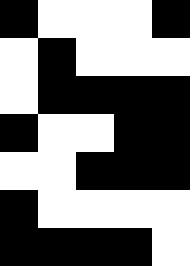[["black", "white", "white", "white", "black"], ["white", "black", "white", "white", "white"], ["white", "black", "black", "black", "black"], ["black", "white", "white", "black", "black"], ["white", "white", "black", "black", "black"], ["black", "white", "white", "white", "white"], ["black", "black", "black", "black", "white"]]